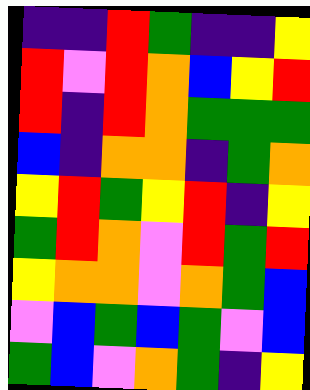[["indigo", "indigo", "red", "green", "indigo", "indigo", "yellow"], ["red", "violet", "red", "orange", "blue", "yellow", "red"], ["red", "indigo", "red", "orange", "green", "green", "green"], ["blue", "indigo", "orange", "orange", "indigo", "green", "orange"], ["yellow", "red", "green", "yellow", "red", "indigo", "yellow"], ["green", "red", "orange", "violet", "red", "green", "red"], ["yellow", "orange", "orange", "violet", "orange", "green", "blue"], ["violet", "blue", "green", "blue", "green", "violet", "blue"], ["green", "blue", "violet", "orange", "green", "indigo", "yellow"]]